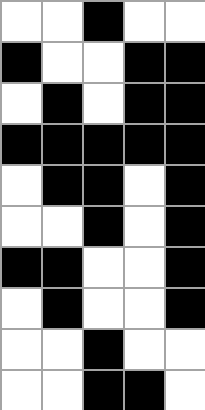[["white", "white", "black", "white", "white"], ["black", "white", "white", "black", "black"], ["white", "black", "white", "black", "black"], ["black", "black", "black", "black", "black"], ["white", "black", "black", "white", "black"], ["white", "white", "black", "white", "black"], ["black", "black", "white", "white", "black"], ["white", "black", "white", "white", "black"], ["white", "white", "black", "white", "white"], ["white", "white", "black", "black", "white"]]